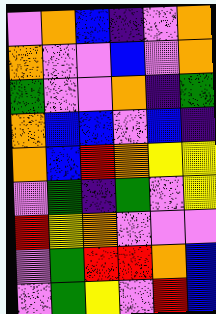[["violet", "orange", "blue", "indigo", "violet", "orange"], ["orange", "violet", "violet", "blue", "violet", "orange"], ["green", "violet", "violet", "orange", "indigo", "green"], ["orange", "blue", "blue", "violet", "blue", "indigo"], ["orange", "blue", "red", "orange", "yellow", "yellow"], ["violet", "green", "indigo", "green", "violet", "yellow"], ["red", "yellow", "orange", "violet", "violet", "violet"], ["violet", "green", "red", "red", "orange", "blue"], ["violet", "green", "yellow", "violet", "red", "blue"]]